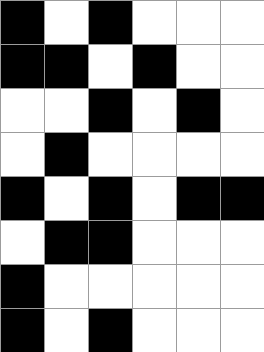[["black", "white", "black", "white", "white", "white"], ["black", "black", "white", "black", "white", "white"], ["white", "white", "black", "white", "black", "white"], ["white", "black", "white", "white", "white", "white"], ["black", "white", "black", "white", "black", "black"], ["white", "black", "black", "white", "white", "white"], ["black", "white", "white", "white", "white", "white"], ["black", "white", "black", "white", "white", "white"]]